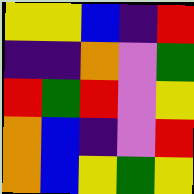[["yellow", "yellow", "blue", "indigo", "red"], ["indigo", "indigo", "orange", "violet", "green"], ["red", "green", "red", "violet", "yellow"], ["orange", "blue", "indigo", "violet", "red"], ["orange", "blue", "yellow", "green", "yellow"]]